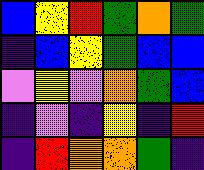[["blue", "yellow", "red", "green", "orange", "green"], ["indigo", "blue", "yellow", "green", "blue", "blue"], ["violet", "yellow", "violet", "orange", "green", "blue"], ["indigo", "violet", "indigo", "yellow", "indigo", "red"], ["indigo", "red", "orange", "orange", "green", "indigo"]]